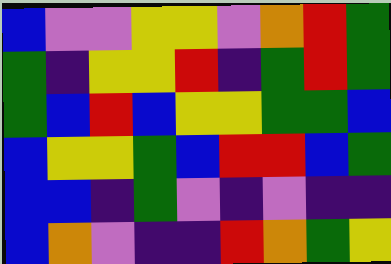[["blue", "violet", "violet", "yellow", "yellow", "violet", "orange", "red", "green"], ["green", "indigo", "yellow", "yellow", "red", "indigo", "green", "red", "green"], ["green", "blue", "red", "blue", "yellow", "yellow", "green", "green", "blue"], ["blue", "yellow", "yellow", "green", "blue", "red", "red", "blue", "green"], ["blue", "blue", "indigo", "green", "violet", "indigo", "violet", "indigo", "indigo"], ["blue", "orange", "violet", "indigo", "indigo", "red", "orange", "green", "yellow"]]